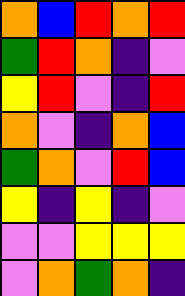[["orange", "blue", "red", "orange", "red"], ["green", "red", "orange", "indigo", "violet"], ["yellow", "red", "violet", "indigo", "red"], ["orange", "violet", "indigo", "orange", "blue"], ["green", "orange", "violet", "red", "blue"], ["yellow", "indigo", "yellow", "indigo", "violet"], ["violet", "violet", "yellow", "yellow", "yellow"], ["violet", "orange", "green", "orange", "indigo"]]